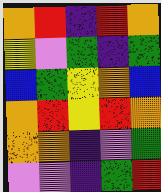[["orange", "red", "indigo", "red", "orange"], ["yellow", "violet", "green", "indigo", "green"], ["blue", "green", "yellow", "orange", "blue"], ["orange", "red", "yellow", "red", "orange"], ["orange", "orange", "indigo", "violet", "green"], ["violet", "violet", "indigo", "green", "red"]]